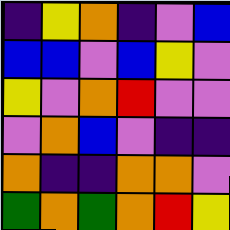[["indigo", "yellow", "orange", "indigo", "violet", "blue"], ["blue", "blue", "violet", "blue", "yellow", "violet"], ["yellow", "violet", "orange", "red", "violet", "violet"], ["violet", "orange", "blue", "violet", "indigo", "indigo"], ["orange", "indigo", "indigo", "orange", "orange", "violet"], ["green", "orange", "green", "orange", "red", "yellow"]]